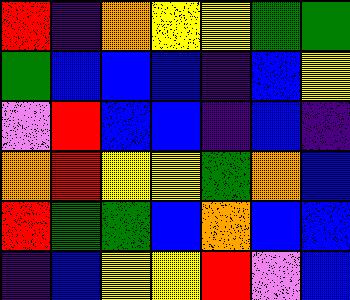[["red", "indigo", "orange", "yellow", "yellow", "green", "green"], ["green", "blue", "blue", "blue", "indigo", "blue", "yellow"], ["violet", "red", "blue", "blue", "indigo", "blue", "indigo"], ["orange", "red", "yellow", "yellow", "green", "orange", "blue"], ["red", "green", "green", "blue", "orange", "blue", "blue"], ["indigo", "blue", "yellow", "yellow", "red", "violet", "blue"]]